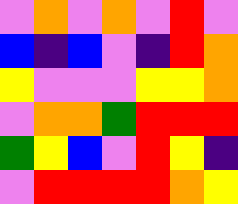[["violet", "orange", "violet", "orange", "violet", "red", "violet"], ["blue", "indigo", "blue", "violet", "indigo", "red", "orange"], ["yellow", "violet", "violet", "violet", "yellow", "yellow", "orange"], ["violet", "orange", "orange", "green", "red", "red", "red"], ["green", "yellow", "blue", "violet", "red", "yellow", "indigo"], ["violet", "red", "red", "red", "red", "orange", "yellow"]]